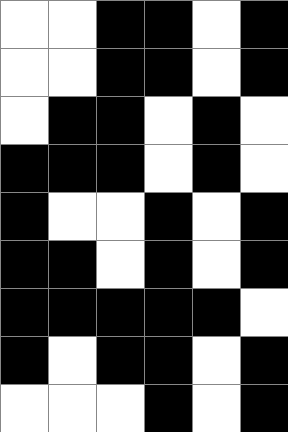[["white", "white", "black", "black", "white", "black"], ["white", "white", "black", "black", "white", "black"], ["white", "black", "black", "white", "black", "white"], ["black", "black", "black", "white", "black", "white"], ["black", "white", "white", "black", "white", "black"], ["black", "black", "white", "black", "white", "black"], ["black", "black", "black", "black", "black", "white"], ["black", "white", "black", "black", "white", "black"], ["white", "white", "white", "black", "white", "black"]]